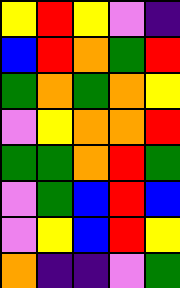[["yellow", "red", "yellow", "violet", "indigo"], ["blue", "red", "orange", "green", "red"], ["green", "orange", "green", "orange", "yellow"], ["violet", "yellow", "orange", "orange", "red"], ["green", "green", "orange", "red", "green"], ["violet", "green", "blue", "red", "blue"], ["violet", "yellow", "blue", "red", "yellow"], ["orange", "indigo", "indigo", "violet", "green"]]